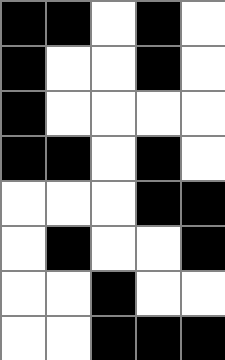[["black", "black", "white", "black", "white"], ["black", "white", "white", "black", "white"], ["black", "white", "white", "white", "white"], ["black", "black", "white", "black", "white"], ["white", "white", "white", "black", "black"], ["white", "black", "white", "white", "black"], ["white", "white", "black", "white", "white"], ["white", "white", "black", "black", "black"]]